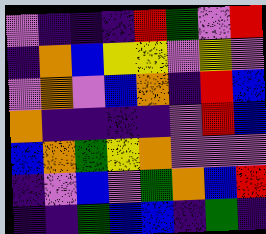[["violet", "indigo", "indigo", "indigo", "red", "green", "violet", "red"], ["indigo", "orange", "blue", "yellow", "yellow", "violet", "yellow", "violet"], ["violet", "orange", "violet", "blue", "orange", "indigo", "red", "blue"], ["orange", "indigo", "indigo", "indigo", "indigo", "violet", "red", "blue"], ["blue", "orange", "green", "yellow", "orange", "violet", "violet", "violet"], ["indigo", "violet", "blue", "violet", "green", "orange", "blue", "red"], ["indigo", "indigo", "green", "blue", "blue", "indigo", "green", "indigo"]]